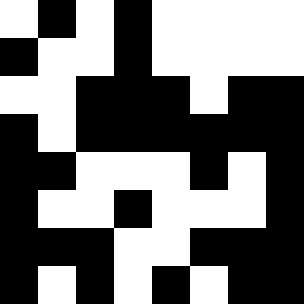[["white", "black", "white", "black", "white", "white", "white", "white"], ["black", "white", "white", "black", "white", "white", "white", "white"], ["white", "white", "black", "black", "black", "white", "black", "black"], ["black", "white", "black", "black", "black", "black", "black", "black"], ["black", "black", "white", "white", "white", "black", "white", "black"], ["black", "white", "white", "black", "white", "white", "white", "black"], ["black", "black", "black", "white", "white", "black", "black", "black"], ["black", "white", "black", "white", "black", "white", "black", "black"]]